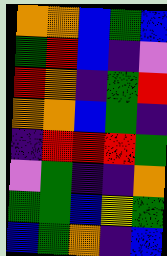[["orange", "orange", "blue", "green", "blue"], ["green", "red", "blue", "indigo", "violet"], ["red", "orange", "indigo", "green", "red"], ["orange", "orange", "blue", "green", "indigo"], ["indigo", "red", "red", "red", "green"], ["violet", "green", "indigo", "indigo", "orange"], ["green", "green", "blue", "yellow", "green"], ["blue", "green", "orange", "indigo", "blue"]]